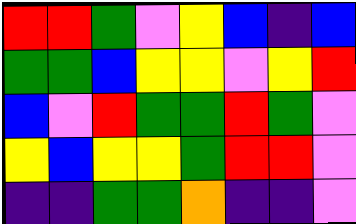[["red", "red", "green", "violet", "yellow", "blue", "indigo", "blue"], ["green", "green", "blue", "yellow", "yellow", "violet", "yellow", "red"], ["blue", "violet", "red", "green", "green", "red", "green", "violet"], ["yellow", "blue", "yellow", "yellow", "green", "red", "red", "violet"], ["indigo", "indigo", "green", "green", "orange", "indigo", "indigo", "violet"]]